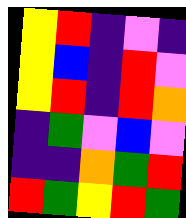[["yellow", "red", "indigo", "violet", "indigo"], ["yellow", "blue", "indigo", "red", "violet"], ["yellow", "red", "indigo", "red", "orange"], ["indigo", "green", "violet", "blue", "violet"], ["indigo", "indigo", "orange", "green", "red"], ["red", "green", "yellow", "red", "green"]]